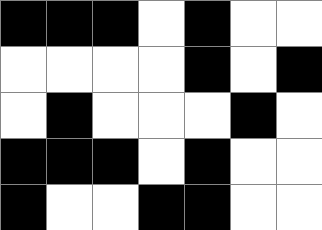[["black", "black", "black", "white", "black", "white", "white"], ["white", "white", "white", "white", "black", "white", "black"], ["white", "black", "white", "white", "white", "black", "white"], ["black", "black", "black", "white", "black", "white", "white"], ["black", "white", "white", "black", "black", "white", "white"]]